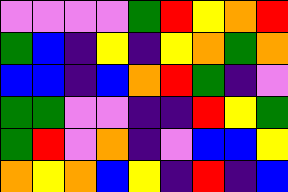[["violet", "violet", "violet", "violet", "green", "red", "yellow", "orange", "red"], ["green", "blue", "indigo", "yellow", "indigo", "yellow", "orange", "green", "orange"], ["blue", "blue", "indigo", "blue", "orange", "red", "green", "indigo", "violet"], ["green", "green", "violet", "violet", "indigo", "indigo", "red", "yellow", "green"], ["green", "red", "violet", "orange", "indigo", "violet", "blue", "blue", "yellow"], ["orange", "yellow", "orange", "blue", "yellow", "indigo", "red", "indigo", "blue"]]